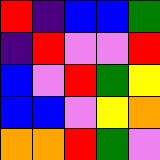[["red", "indigo", "blue", "blue", "green"], ["indigo", "red", "violet", "violet", "red"], ["blue", "violet", "red", "green", "yellow"], ["blue", "blue", "violet", "yellow", "orange"], ["orange", "orange", "red", "green", "violet"]]